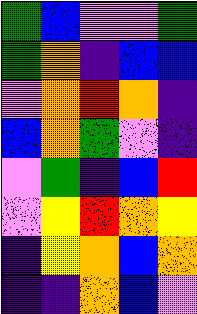[["green", "blue", "violet", "violet", "green"], ["green", "orange", "indigo", "blue", "blue"], ["violet", "orange", "red", "orange", "indigo"], ["blue", "orange", "green", "violet", "indigo"], ["violet", "green", "indigo", "blue", "red"], ["violet", "yellow", "red", "orange", "yellow"], ["indigo", "yellow", "orange", "blue", "orange"], ["indigo", "indigo", "orange", "blue", "violet"]]